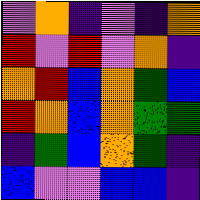[["violet", "orange", "indigo", "violet", "indigo", "orange"], ["red", "violet", "red", "violet", "orange", "indigo"], ["orange", "red", "blue", "orange", "green", "blue"], ["red", "orange", "blue", "orange", "green", "green"], ["indigo", "green", "blue", "orange", "green", "indigo"], ["blue", "violet", "violet", "blue", "blue", "indigo"]]